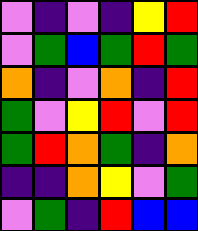[["violet", "indigo", "violet", "indigo", "yellow", "red"], ["violet", "green", "blue", "green", "red", "green"], ["orange", "indigo", "violet", "orange", "indigo", "red"], ["green", "violet", "yellow", "red", "violet", "red"], ["green", "red", "orange", "green", "indigo", "orange"], ["indigo", "indigo", "orange", "yellow", "violet", "green"], ["violet", "green", "indigo", "red", "blue", "blue"]]